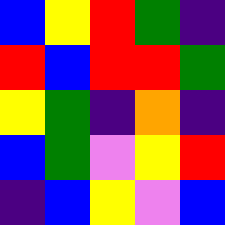[["blue", "yellow", "red", "green", "indigo"], ["red", "blue", "red", "red", "green"], ["yellow", "green", "indigo", "orange", "indigo"], ["blue", "green", "violet", "yellow", "red"], ["indigo", "blue", "yellow", "violet", "blue"]]